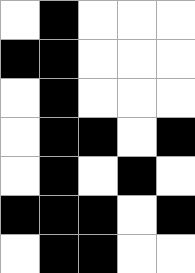[["white", "black", "white", "white", "white"], ["black", "black", "white", "white", "white"], ["white", "black", "white", "white", "white"], ["white", "black", "black", "white", "black"], ["white", "black", "white", "black", "white"], ["black", "black", "black", "white", "black"], ["white", "black", "black", "white", "white"]]